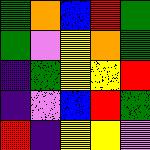[["green", "orange", "blue", "red", "green"], ["green", "violet", "yellow", "orange", "green"], ["indigo", "green", "yellow", "yellow", "red"], ["indigo", "violet", "blue", "red", "green"], ["red", "indigo", "yellow", "yellow", "violet"]]